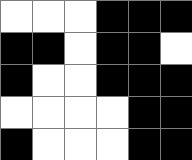[["white", "white", "white", "black", "black", "black"], ["black", "black", "white", "black", "black", "white"], ["black", "white", "white", "black", "black", "black"], ["white", "white", "white", "white", "black", "black"], ["black", "white", "white", "white", "black", "black"]]